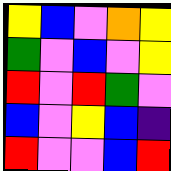[["yellow", "blue", "violet", "orange", "yellow"], ["green", "violet", "blue", "violet", "yellow"], ["red", "violet", "red", "green", "violet"], ["blue", "violet", "yellow", "blue", "indigo"], ["red", "violet", "violet", "blue", "red"]]